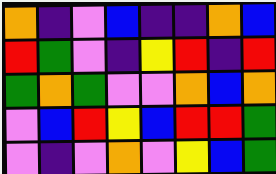[["orange", "indigo", "violet", "blue", "indigo", "indigo", "orange", "blue"], ["red", "green", "violet", "indigo", "yellow", "red", "indigo", "red"], ["green", "orange", "green", "violet", "violet", "orange", "blue", "orange"], ["violet", "blue", "red", "yellow", "blue", "red", "red", "green"], ["violet", "indigo", "violet", "orange", "violet", "yellow", "blue", "green"]]